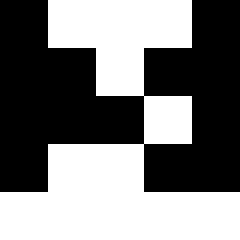[["black", "white", "white", "white", "black"], ["black", "black", "white", "black", "black"], ["black", "black", "black", "white", "black"], ["black", "white", "white", "black", "black"], ["white", "white", "white", "white", "white"]]